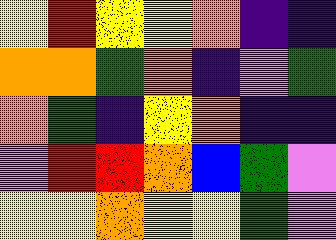[["yellow", "red", "yellow", "yellow", "orange", "indigo", "indigo"], ["orange", "orange", "green", "orange", "indigo", "violet", "green"], ["orange", "green", "indigo", "yellow", "orange", "indigo", "indigo"], ["violet", "red", "red", "orange", "blue", "green", "violet"], ["yellow", "yellow", "orange", "yellow", "yellow", "green", "violet"]]